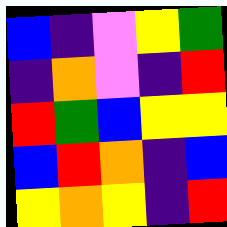[["blue", "indigo", "violet", "yellow", "green"], ["indigo", "orange", "violet", "indigo", "red"], ["red", "green", "blue", "yellow", "yellow"], ["blue", "red", "orange", "indigo", "blue"], ["yellow", "orange", "yellow", "indigo", "red"]]